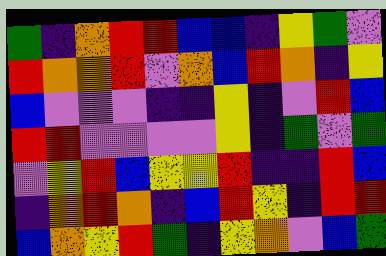[["green", "indigo", "orange", "red", "red", "blue", "blue", "indigo", "yellow", "green", "violet"], ["red", "orange", "orange", "red", "violet", "orange", "blue", "red", "orange", "indigo", "yellow"], ["blue", "violet", "violet", "violet", "indigo", "indigo", "yellow", "indigo", "violet", "red", "blue"], ["red", "red", "violet", "violet", "violet", "violet", "yellow", "indigo", "green", "violet", "green"], ["violet", "yellow", "red", "blue", "yellow", "yellow", "red", "indigo", "indigo", "red", "blue"], ["indigo", "orange", "red", "orange", "indigo", "blue", "red", "yellow", "indigo", "red", "red"], ["blue", "orange", "yellow", "red", "green", "indigo", "yellow", "orange", "violet", "blue", "green"]]